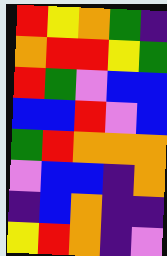[["red", "yellow", "orange", "green", "indigo"], ["orange", "red", "red", "yellow", "green"], ["red", "green", "violet", "blue", "blue"], ["blue", "blue", "red", "violet", "blue"], ["green", "red", "orange", "orange", "orange"], ["violet", "blue", "blue", "indigo", "orange"], ["indigo", "blue", "orange", "indigo", "indigo"], ["yellow", "red", "orange", "indigo", "violet"]]